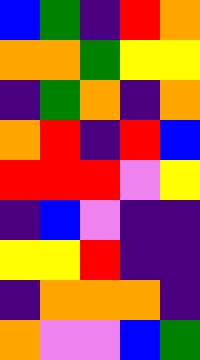[["blue", "green", "indigo", "red", "orange"], ["orange", "orange", "green", "yellow", "yellow"], ["indigo", "green", "orange", "indigo", "orange"], ["orange", "red", "indigo", "red", "blue"], ["red", "red", "red", "violet", "yellow"], ["indigo", "blue", "violet", "indigo", "indigo"], ["yellow", "yellow", "red", "indigo", "indigo"], ["indigo", "orange", "orange", "orange", "indigo"], ["orange", "violet", "violet", "blue", "green"]]